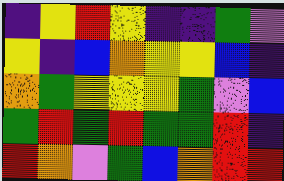[["indigo", "yellow", "red", "yellow", "indigo", "indigo", "green", "violet"], ["yellow", "indigo", "blue", "orange", "yellow", "yellow", "blue", "indigo"], ["orange", "green", "yellow", "yellow", "yellow", "green", "violet", "blue"], ["green", "red", "green", "red", "green", "green", "red", "indigo"], ["red", "orange", "violet", "green", "blue", "orange", "red", "red"]]